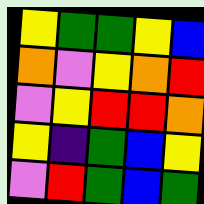[["yellow", "green", "green", "yellow", "blue"], ["orange", "violet", "yellow", "orange", "red"], ["violet", "yellow", "red", "red", "orange"], ["yellow", "indigo", "green", "blue", "yellow"], ["violet", "red", "green", "blue", "green"]]